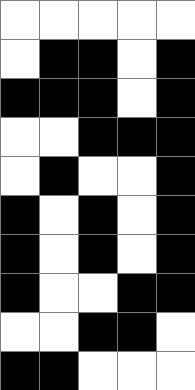[["white", "white", "white", "white", "white"], ["white", "black", "black", "white", "black"], ["black", "black", "black", "white", "black"], ["white", "white", "black", "black", "black"], ["white", "black", "white", "white", "black"], ["black", "white", "black", "white", "black"], ["black", "white", "black", "white", "black"], ["black", "white", "white", "black", "black"], ["white", "white", "black", "black", "white"], ["black", "black", "white", "white", "white"]]